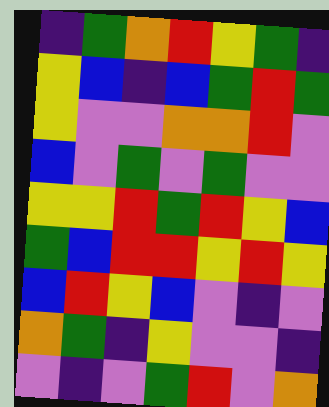[["indigo", "green", "orange", "red", "yellow", "green", "indigo"], ["yellow", "blue", "indigo", "blue", "green", "red", "green"], ["yellow", "violet", "violet", "orange", "orange", "red", "violet"], ["blue", "violet", "green", "violet", "green", "violet", "violet"], ["yellow", "yellow", "red", "green", "red", "yellow", "blue"], ["green", "blue", "red", "red", "yellow", "red", "yellow"], ["blue", "red", "yellow", "blue", "violet", "indigo", "violet"], ["orange", "green", "indigo", "yellow", "violet", "violet", "indigo"], ["violet", "indigo", "violet", "green", "red", "violet", "orange"]]